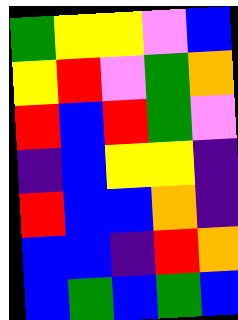[["green", "yellow", "yellow", "violet", "blue"], ["yellow", "red", "violet", "green", "orange"], ["red", "blue", "red", "green", "violet"], ["indigo", "blue", "yellow", "yellow", "indigo"], ["red", "blue", "blue", "orange", "indigo"], ["blue", "blue", "indigo", "red", "orange"], ["blue", "green", "blue", "green", "blue"]]